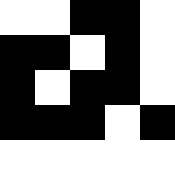[["white", "white", "black", "black", "white"], ["black", "black", "white", "black", "white"], ["black", "white", "black", "black", "white"], ["black", "black", "black", "white", "black"], ["white", "white", "white", "white", "white"]]